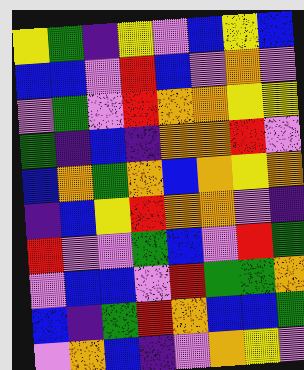[["yellow", "green", "indigo", "yellow", "violet", "blue", "yellow", "blue"], ["blue", "blue", "violet", "red", "blue", "violet", "orange", "violet"], ["violet", "green", "violet", "red", "orange", "orange", "yellow", "yellow"], ["green", "indigo", "blue", "indigo", "orange", "orange", "red", "violet"], ["blue", "orange", "green", "orange", "blue", "orange", "yellow", "orange"], ["indigo", "blue", "yellow", "red", "orange", "orange", "violet", "indigo"], ["red", "violet", "violet", "green", "blue", "violet", "red", "green"], ["violet", "blue", "blue", "violet", "red", "green", "green", "orange"], ["blue", "indigo", "green", "red", "orange", "blue", "blue", "green"], ["violet", "orange", "blue", "indigo", "violet", "orange", "yellow", "violet"]]